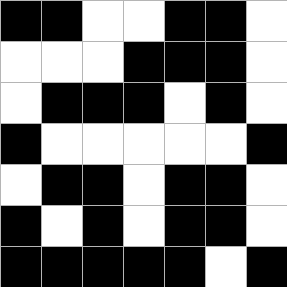[["black", "black", "white", "white", "black", "black", "white"], ["white", "white", "white", "black", "black", "black", "white"], ["white", "black", "black", "black", "white", "black", "white"], ["black", "white", "white", "white", "white", "white", "black"], ["white", "black", "black", "white", "black", "black", "white"], ["black", "white", "black", "white", "black", "black", "white"], ["black", "black", "black", "black", "black", "white", "black"]]